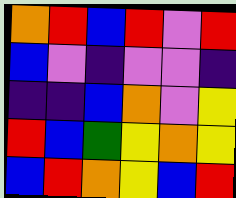[["orange", "red", "blue", "red", "violet", "red"], ["blue", "violet", "indigo", "violet", "violet", "indigo"], ["indigo", "indigo", "blue", "orange", "violet", "yellow"], ["red", "blue", "green", "yellow", "orange", "yellow"], ["blue", "red", "orange", "yellow", "blue", "red"]]